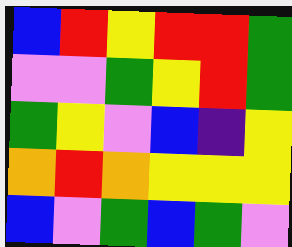[["blue", "red", "yellow", "red", "red", "green"], ["violet", "violet", "green", "yellow", "red", "green"], ["green", "yellow", "violet", "blue", "indigo", "yellow"], ["orange", "red", "orange", "yellow", "yellow", "yellow"], ["blue", "violet", "green", "blue", "green", "violet"]]